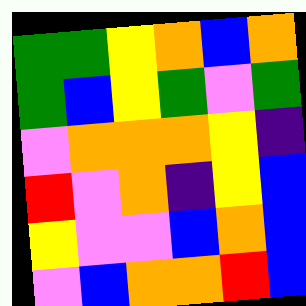[["green", "green", "yellow", "orange", "blue", "orange"], ["green", "blue", "yellow", "green", "violet", "green"], ["violet", "orange", "orange", "orange", "yellow", "indigo"], ["red", "violet", "orange", "indigo", "yellow", "blue"], ["yellow", "violet", "violet", "blue", "orange", "blue"], ["violet", "blue", "orange", "orange", "red", "blue"]]